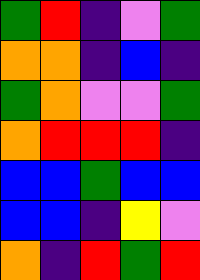[["green", "red", "indigo", "violet", "green"], ["orange", "orange", "indigo", "blue", "indigo"], ["green", "orange", "violet", "violet", "green"], ["orange", "red", "red", "red", "indigo"], ["blue", "blue", "green", "blue", "blue"], ["blue", "blue", "indigo", "yellow", "violet"], ["orange", "indigo", "red", "green", "red"]]